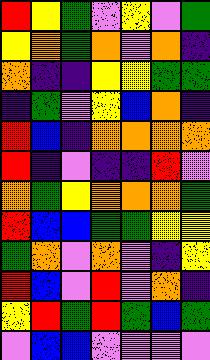[["red", "yellow", "green", "violet", "yellow", "violet", "green"], ["yellow", "orange", "green", "orange", "violet", "orange", "indigo"], ["orange", "indigo", "indigo", "yellow", "yellow", "green", "green"], ["indigo", "green", "violet", "yellow", "blue", "orange", "indigo"], ["red", "blue", "indigo", "orange", "orange", "orange", "orange"], ["red", "indigo", "violet", "indigo", "indigo", "red", "violet"], ["orange", "green", "yellow", "orange", "orange", "orange", "green"], ["red", "blue", "blue", "green", "green", "yellow", "yellow"], ["green", "orange", "violet", "orange", "violet", "indigo", "yellow"], ["red", "blue", "violet", "red", "violet", "orange", "indigo"], ["yellow", "red", "green", "red", "green", "blue", "green"], ["violet", "blue", "blue", "violet", "violet", "violet", "violet"]]